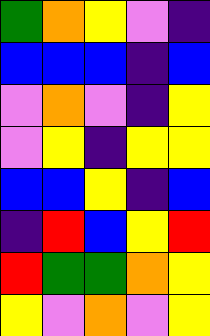[["green", "orange", "yellow", "violet", "indigo"], ["blue", "blue", "blue", "indigo", "blue"], ["violet", "orange", "violet", "indigo", "yellow"], ["violet", "yellow", "indigo", "yellow", "yellow"], ["blue", "blue", "yellow", "indigo", "blue"], ["indigo", "red", "blue", "yellow", "red"], ["red", "green", "green", "orange", "yellow"], ["yellow", "violet", "orange", "violet", "yellow"]]